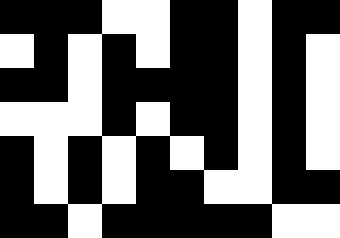[["black", "black", "black", "white", "white", "black", "black", "white", "black", "black"], ["white", "black", "white", "black", "white", "black", "black", "white", "black", "white"], ["black", "black", "white", "black", "black", "black", "black", "white", "black", "white"], ["white", "white", "white", "black", "white", "black", "black", "white", "black", "white"], ["black", "white", "black", "white", "black", "white", "black", "white", "black", "white"], ["black", "white", "black", "white", "black", "black", "white", "white", "black", "black"], ["black", "black", "white", "black", "black", "black", "black", "black", "white", "white"]]